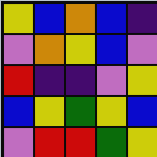[["yellow", "blue", "orange", "blue", "indigo"], ["violet", "orange", "yellow", "blue", "violet"], ["red", "indigo", "indigo", "violet", "yellow"], ["blue", "yellow", "green", "yellow", "blue"], ["violet", "red", "red", "green", "yellow"]]